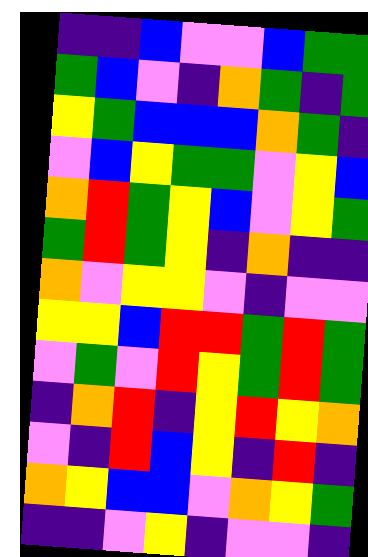[["indigo", "indigo", "blue", "violet", "violet", "blue", "green", "green"], ["green", "blue", "violet", "indigo", "orange", "green", "indigo", "green"], ["yellow", "green", "blue", "blue", "blue", "orange", "green", "indigo"], ["violet", "blue", "yellow", "green", "green", "violet", "yellow", "blue"], ["orange", "red", "green", "yellow", "blue", "violet", "yellow", "green"], ["green", "red", "green", "yellow", "indigo", "orange", "indigo", "indigo"], ["orange", "violet", "yellow", "yellow", "violet", "indigo", "violet", "violet"], ["yellow", "yellow", "blue", "red", "red", "green", "red", "green"], ["violet", "green", "violet", "red", "yellow", "green", "red", "green"], ["indigo", "orange", "red", "indigo", "yellow", "red", "yellow", "orange"], ["violet", "indigo", "red", "blue", "yellow", "indigo", "red", "indigo"], ["orange", "yellow", "blue", "blue", "violet", "orange", "yellow", "green"], ["indigo", "indigo", "violet", "yellow", "indigo", "violet", "violet", "indigo"]]